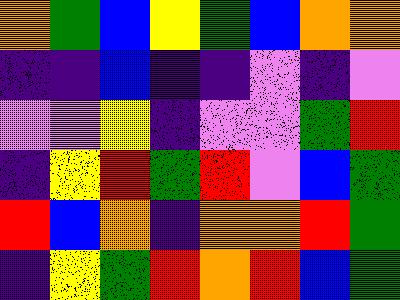[["orange", "green", "blue", "yellow", "green", "blue", "orange", "orange"], ["indigo", "indigo", "blue", "indigo", "indigo", "violet", "indigo", "violet"], ["violet", "violet", "yellow", "indigo", "violet", "violet", "green", "red"], ["indigo", "yellow", "red", "green", "red", "violet", "blue", "green"], ["red", "blue", "orange", "indigo", "orange", "orange", "red", "green"], ["indigo", "yellow", "green", "red", "orange", "red", "blue", "green"]]